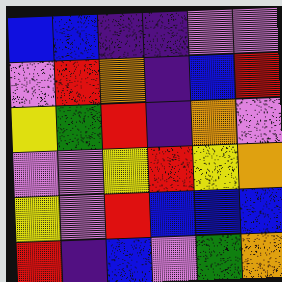[["blue", "blue", "indigo", "indigo", "violet", "violet"], ["violet", "red", "orange", "indigo", "blue", "red"], ["yellow", "green", "red", "indigo", "orange", "violet"], ["violet", "violet", "yellow", "red", "yellow", "orange"], ["yellow", "violet", "red", "blue", "blue", "blue"], ["red", "indigo", "blue", "violet", "green", "orange"]]